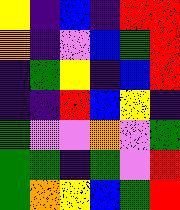[["yellow", "indigo", "blue", "indigo", "red", "red"], ["orange", "indigo", "violet", "blue", "green", "red"], ["indigo", "green", "yellow", "indigo", "blue", "red"], ["indigo", "indigo", "red", "blue", "yellow", "indigo"], ["green", "violet", "violet", "orange", "violet", "green"], ["green", "green", "indigo", "green", "violet", "red"], ["green", "orange", "yellow", "blue", "green", "red"]]